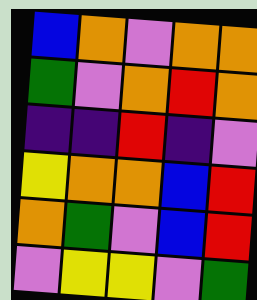[["blue", "orange", "violet", "orange", "orange"], ["green", "violet", "orange", "red", "orange"], ["indigo", "indigo", "red", "indigo", "violet"], ["yellow", "orange", "orange", "blue", "red"], ["orange", "green", "violet", "blue", "red"], ["violet", "yellow", "yellow", "violet", "green"]]